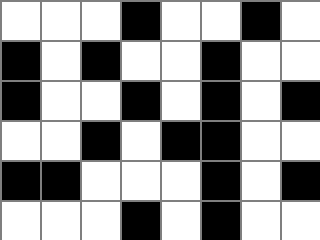[["white", "white", "white", "black", "white", "white", "black", "white"], ["black", "white", "black", "white", "white", "black", "white", "white"], ["black", "white", "white", "black", "white", "black", "white", "black"], ["white", "white", "black", "white", "black", "black", "white", "white"], ["black", "black", "white", "white", "white", "black", "white", "black"], ["white", "white", "white", "black", "white", "black", "white", "white"]]